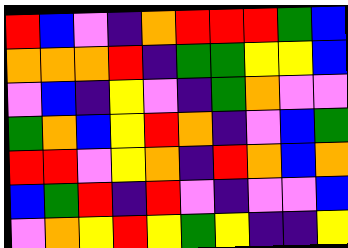[["red", "blue", "violet", "indigo", "orange", "red", "red", "red", "green", "blue"], ["orange", "orange", "orange", "red", "indigo", "green", "green", "yellow", "yellow", "blue"], ["violet", "blue", "indigo", "yellow", "violet", "indigo", "green", "orange", "violet", "violet"], ["green", "orange", "blue", "yellow", "red", "orange", "indigo", "violet", "blue", "green"], ["red", "red", "violet", "yellow", "orange", "indigo", "red", "orange", "blue", "orange"], ["blue", "green", "red", "indigo", "red", "violet", "indigo", "violet", "violet", "blue"], ["violet", "orange", "yellow", "red", "yellow", "green", "yellow", "indigo", "indigo", "yellow"]]